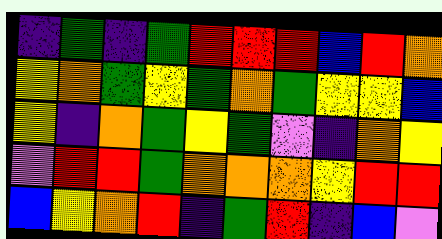[["indigo", "green", "indigo", "green", "red", "red", "red", "blue", "red", "orange"], ["yellow", "orange", "green", "yellow", "green", "orange", "green", "yellow", "yellow", "blue"], ["yellow", "indigo", "orange", "green", "yellow", "green", "violet", "indigo", "orange", "yellow"], ["violet", "red", "red", "green", "orange", "orange", "orange", "yellow", "red", "red"], ["blue", "yellow", "orange", "red", "indigo", "green", "red", "indigo", "blue", "violet"]]